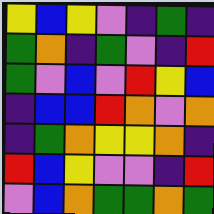[["yellow", "blue", "yellow", "violet", "indigo", "green", "indigo"], ["green", "orange", "indigo", "green", "violet", "indigo", "red"], ["green", "violet", "blue", "violet", "red", "yellow", "blue"], ["indigo", "blue", "blue", "red", "orange", "violet", "orange"], ["indigo", "green", "orange", "yellow", "yellow", "orange", "indigo"], ["red", "blue", "yellow", "violet", "violet", "indigo", "red"], ["violet", "blue", "orange", "green", "green", "orange", "green"]]